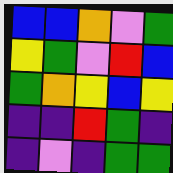[["blue", "blue", "orange", "violet", "green"], ["yellow", "green", "violet", "red", "blue"], ["green", "orange", "yellow", "blue", "yellow"], ["indigo", "indigo", "red", "green", "indigo"], ["indigo", "violet", "indigo", "green", "green"]]